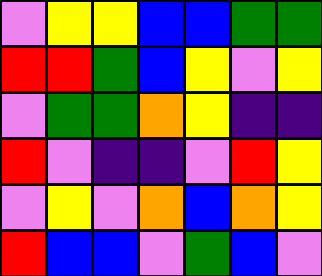[["violet", "yellow", "yellow", "blue", "blue", "green", "green"], ["red", "red", "green", "blue", "yellow", "violet", "yellow"], ["violet", "green", "green", "orange", "yellow", "indigo", "indigo"], ["red", "violet", "indigo", "indigo", "violet", "red", "yellow"], ["violet", "yellow", "violet", "orange", "blue", "orange", "yellow"], ["red", "blue", "blue", "violet", "green", "blue", "violet"]]